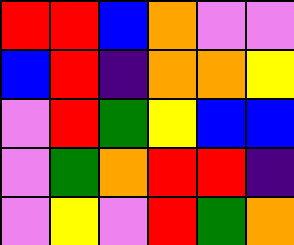[["red", "red", "blue", "orange", "violet", "violet"], ["blue", "red", "indigo", "orange", "orange", "yellow"], ["violet", "red", "green", "yellow", "blue", "blue"], ["violet", "green", "orange", "red", "red", "indigo"], ["violet", "yellow", "violet", "red", "green", "orange"]]